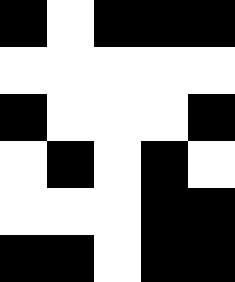[["black", "white", "black", "black", "black"], ["white", "white", "white", "white", "white"], ["black", "white", "white", "white", "black"], ["white", "black", "white", "black", "white"], ["white", "white", "white", "black", "black"], ["black", "black", "white", "black", "black"]]